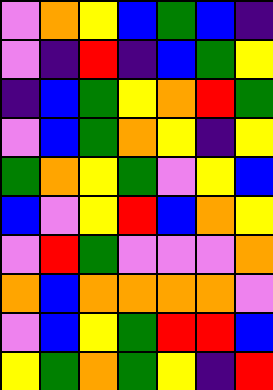[["violet", "orange", "yellow", "blue", "green", "blue", "indigo"], ["violet", "indigo", "red", "indigo", "blue", "green", "yellow"], ["indigo", "blue", "green", "yellow", "orange", "red", "green"], ["violet", "blue", "green", "orange", "yellow", "indigo", "yellow"], ["green", "orange", "yellow", "green", "violet", "yellow", "blue"], ["blue", "violet", "yellow", "red", "blue", "orange", "yellow"], ["violet", "red", "green", "violet", "violet", "violet", "orange"], ["orange", "blue", "orange", "orange", "orange", "orange", "violet"], ["violet", "blue", "yellow", "green", "red", "red", "blue"], ["yellow", "green", "orange", "green", "yellow", "indigo", "red"]]